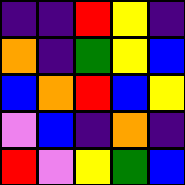[["indigo", "indigo", "red", "yellow", "indigo"], ["orange", "indigo", "green", "yellow", "blue"], ["blue", "orange", "red", "blue", "yellow"], ["violet", "blue", "indigo", "orange", "indigo"], ["red", "violet", "yellow", "green", "blue"]]